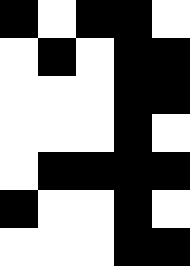[["black", "white", "black", "black", "white"], ["white", "black", "white", "black", "black"], ["white", "white", "white", "black", "black"], ["white", "white", "white", "black", "white"], ["white", "black", "black", "black", "black"], ["black", "white", "white", "black", "white"], ["white", "white", "white", "black", "black"]]